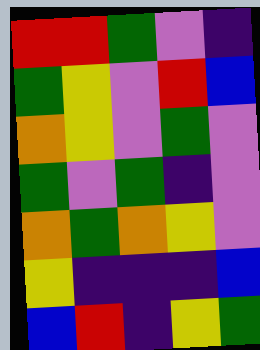[["red", "red", "green", "violet", "indigo"], ["green", "yellow", "violet", "red", "blue"], ["orange", "yellow", "violet", "green", "violet"], ["green", "violet", "green", "indigo", "violet"], ["orange", "green", "orange", "yellow", "violet"], ["yellow", "indigo", "indigo", "indigo", "blue"], ["blue", "red", "indigo", "yellow", "green"]]